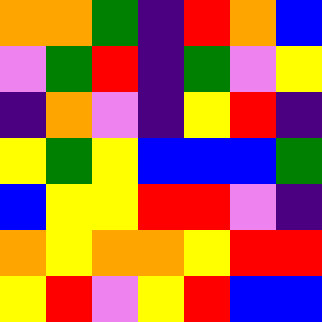[["orange", "orange", "green", "indigo", "red", "orange", "blue"], ["violet", "green", "red", "indigo", "green", "violet", "yellow"], ["indigo", "orange", "violet", "indigo", "yellow", "red", "indigo"], ["yellow", "green", "yellow", "blue", "blue", "blue", "green"], ["blue", "yellow", "yellow", "red", "red", "violet", "indigo"], ["orange", "yellow", "orange", "orange", "yellow", "red", "red"], ["yellow", "red", "violet", "yellow", "red", "blue", "blue"]]